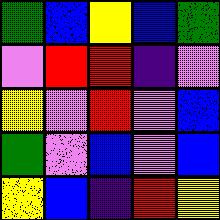[["green", "blue", "yellow", "blue", "green"], ["violet", "red", "red", "indigo", "violet"], ["yellow", "violet", "red", "violet", "blue"], ["green", "violet", "blue", "violet", "blue"], ["yellow", "blue", "indigo", "red", "yellow"]]